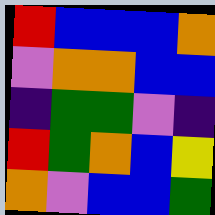[["red", "blue", "blue", "blue", "orange"], ["violet", "orange", "orange", "blue", "blue"], ["indigo", "green", "green", "violet", "indigo"], ["red", "green", "orange", "blue", "yellow"], ["orange", "violet", "blue", "blue", "green"]]